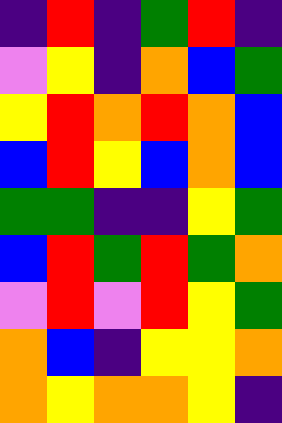[["indigo", "red", "indigo", "green", "red", "indigo"], ["violet", "yellow", "indigo", "orange", "blue", "green"], ["yellow", "red", "orange", "red", "orange", "blue"], ["blue", "red", "yellow", "blue", "orange", "blue"], ["green", "green", "indigo", "indigo", "yellow", "green"], ["blue", "red", "green", "red", "green", "orange"], ["violet", "red", "violet", "red", "yellow", "green"], ["orange", "blue", "indigo", "yellow", "yellow", "orange"], ["orange", "yellow", "orange", "orange", "yellow", "indigo"]]